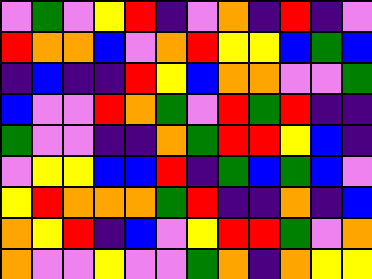[["violet", "green", "violet", "yellow", "red", "indigo", "violet", "orange", "indigo", "red", "indigo", "violet"], ["red", "orange", "orange", "blue", "violet", "orange", "red", "yellow", "yellow", "blue", "green", "blue"], ["indigo", "blue", "indigo", "indigo", "red", "yellow", "blue", "orange", "orange", "violet", "violet", "green"], ["blue", "violet", "violet", "red", "orange", "green", "violet", "red", "green", "red", "indigo", "indigo"], ["green", "violet", "violet", "indigo", "indigo", "orange", "green", "red", "red", "yellow", "blue", "indigo"], ["violet", "yellow", "yellow", "blue", "blue", "red", "indigo", "green", "blue", "green", "blue", "violet"], ["yellow", "red", "orange", "orange", "orange", "green", "red", "indigo", "indigo", "orange", "indigo", "blue"], ["orange", "yellow", "red", "indigo", "blue", "violet", "yellow", "red", "red", "green", "violet", "orange"], ["orange", "violet", "violet", "yellow", "violet", "violet", "green", "orange", "indigo", "orange", "yellow", "yellow"]]